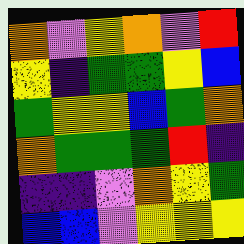[["orange", "violet", "yellow", "orange", "violet", "red"], ["yellow", "indigo", "green", "green", "yellow", "blue"], ["green", "yellow", "yellow", "blue", "green", "orange"], ["orange", "green", "green", "green", "red", "indigo"], ["indigo", "indigo", "violet", "orange", "yellow", "green"], ["blue", "blue", "violet", "yellow", "yellow", "yellow"]]